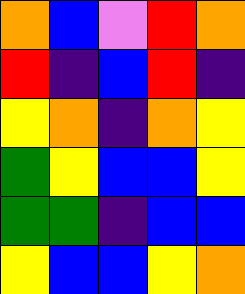[["orange", "blue", "violet", "red", "orange"], ["red", "indigo", "blue", "red", "indigo"], ["yellow", "orange", "indigo", "orange", "yellow"], ["green", "yellow", "blue", "blue", "yellow"], ["green", "green", "indigo", "blue", "blue"], ["yellow", "blue", "blue", "yellow", "orange"]]